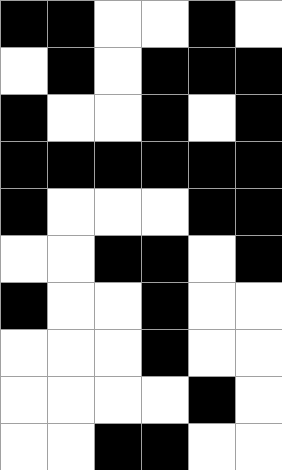[["black", "black", "white", "white", "black", "white"], ["white", "black", "white", "black", "black", "black"], ["black", "white", "white", "black", "white", "black"], ["black", "black", "black", "black", "black", "black"], ["black", "white", "white", "white", "black", "black"], ["white", "white", "black", "black", "white", "black"], ["black", "white", "white", "black", "white", "white"], ["white", "white", "white", "black", "white", "white"], ["white", "white", "white", "white", "black", "white"], ["white", "white", "black", "black", "white", "white"]]